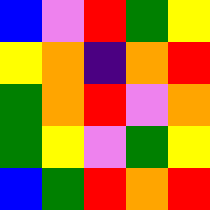[["blue", "violet", "red", "green", "yellow"], ["yellow", "orange", "indigo", "orange", "red"], ["green", "orange", "red", "violet", "orange"], ["green", "yellow", "violet", "green", "yellow"], ["blue", "green", "red", "orange", "red"]]